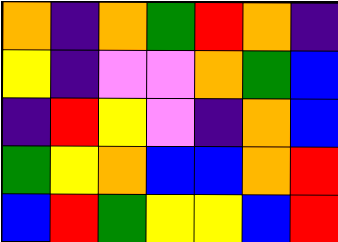[["orange", "indigo", "orange", "green", "red", "orange", "indigo"], ["yellow", "indigo", "violet", "violet", "orange", "green", "blue"], ["indigo", "red", "yellow", "violet", "indigo", "orange", "blue"], ["green", "yellow", "orange", "blue", "blue", "orange", "red"], ["blue", "red", "green", "yellow", "yellow", "blue", "red"]]